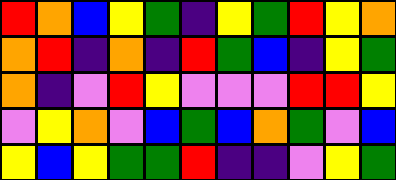[["red", "orange", "blue", "yellow", "green", "indigo", "yellow", "green", "red", "yellow", "orange"], ["orange", "red", "indigo", "orange", "indigo", "red", "green", "blue", "indigo", "yellow", "green"], ["orange", "indigo", "violet", "red", "yellow", "violet", "violet", "violet", "red", "red", "yellow"], ["violet", "yellow", "orange", "violet", "blue", "green", "blue", "orange", "green", "violet", "blue"], ["yellow", "blue", "yellow", "green", "green", "red", "indigo", "indigo", "violet", "yellow", "green"]]